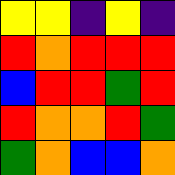[["yellow", "yellow", "indigo", "yellow", "indigo"], ["red", "orange", "red", "red", "red"], ["blue", "red", "red", "green", "red"], ["red", "orange", "orange", "red", "green"], ["green", "orange", "blue", "blue", "orange"]]